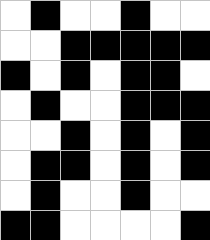[["white", "black", "white", "white", "black", "white", "white"], ["white", "white", "black", "black", "black", "black", "black"], ["black", "white", "black", "white", "black", "black", "white"], ["white", "black", "white", "white", "black", "black", "black"], ["white", "white", "black", "white", "black", "white", "black"], ["white", "black", "black", "white", "black", "white", "black"], ["white", "black", "white", "white", "black", "white", "white"], ["black", "black", "white", "white", "white", "white", "black"]]